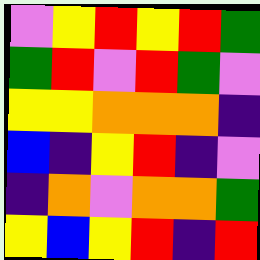[["violet", "yellow", "red", "yellow", "red", "green"], ["green", "red", "violet", "red", "green", "violet"], ["yellow", "yellow", "orange", "orange", "orange", "indigo"], ["blue", "indigo", "yellow", "red", "indigo", "violet"], ["indigo", "orange", "violet", "orange", "orange", "green"], ["yellow", "blue", "yellow", "red", "indigo", "red"]]